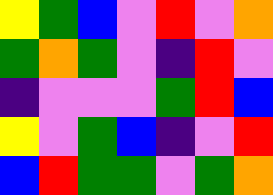[["yellow", "green", "blue", "violet", "red", "violet", "orange"], ["green", "orange", "green", "violet", "indigo", "red", "violet"], ["indigo", "violet", "violet", "violet", "green", "red", "blue"], ["yellow", "violet", "green", "blue", "indigo", "violet", "red"], ["blue", "red", "green", "green", "violet", "green", "orange"]]